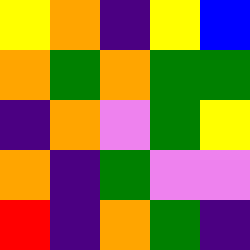[["yellow", "orange", "indigo", "yellow", "blue"], ["orange", "green", "orange", "green", "green"], ["indigo", "orange", "violet", "green", "yellow"], ["orange", "indigo", "green", "violet", "violet"], ["red", "indigo", "orange", "green", "indigo"]]